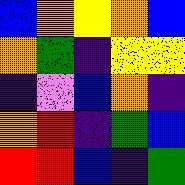[["blue", "orange", "yellow", "orange", "blue"], ["orange", "green", "indigo", "yellow", "yellow"], ["indigo", "violet", "blue", "orange", "indigo"], ["orange", "red", "indigo", "green", "blue"], ["red", "red", "blue", "indigo", "green"]]